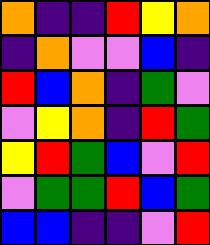[["orange", "indigo", "indigo", "red", "yellow", "orange"], ["indigo", "orange", "violet", "violet", "blue", "indigo"], ["red", "blue", "orange", "indigo", "green", "violet"], ["violet", "yellow", "orange", "indigo", "red", "green"], ["yellow", "red", "green", "blue", "violet", "red"], ["violet", "green", "green", "red", "blue", "green"], ["blue", "blue", "indigo", "indigo", "violet", "red"]]